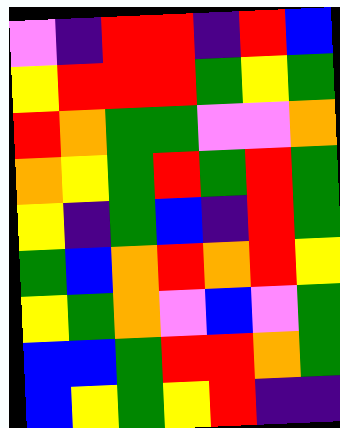[["violet", "indigo", "red", "red", "indigo", "red", "blue"], ["yellow", "red", "red", "red", "green", "yellow", "green"], ["red", "orange", "green", "green", "violet", "violet", "orange"], ["orange", "yellow", "green", "red", "green", "red", "green"], ["yellow", "indigo", "green", "blue", "indigo", "red", "green"], ["green", "blue", "orange", "red", "orange", "red", "yellow"], ["yellow", "green", "orange", "violet", "blue", "violet", "green"], ["blue", "blue", "green", "red", "red", "orange", "green"], ["blue", "yellow", "green", "yellow", "red", "indigo", "indigo"]]